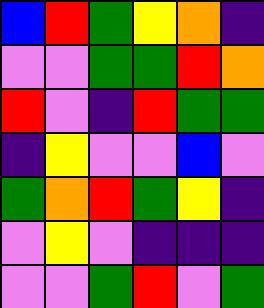[["blue", "red", "green", "yellow", "orange", "indigo"], ["violet", "violet", "green", "green", "red", "orange"], ["red", "violet", "indigo", "red", "green", "green"], ["indigo", "yellow", "violet", "violet", "blue", "violet"], ["green", "orange", "red", "green", "yellow", "indigo"], ["violet", "yellow", "violet", "indigo", "indigo", "indigo"], ["violet", "violet", "green", "red", "violet", "green"]]